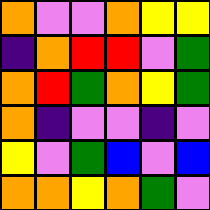[["orange", "violet", "violet", "orange", "yellow", "yellow"], ["indigo", "orange", "red", "red", "violet", "green"], ["orange", "red", "green", "orange", "yellow", "green"], ["orange", "indigo", "violet", "violet", "indigo", "violet"], ["yellow", "violet", "green", "blue", "violet", "blue"], ["orange", "orange", "yellow", "orange", "green", "violet"]]